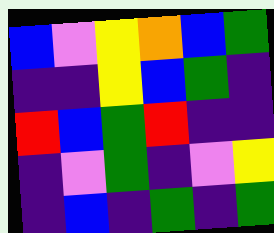[["blue", "violet", "yellow", "orange", "blue", "green"], ["indigo", "indigo", "yellow", "blue", "green", "indigo"], ["red", "blue", "green", "red", "indigo", "indigo"], ["indigo", "violet", "green", "indigo", "violet", "yellow"], ["indigo", "blue", "indigo", "green", "indigo", "green"]]